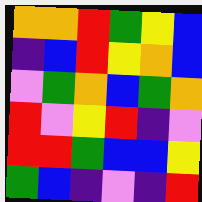[["orange", "orange", "red", "green", "yellow", "blue"], ["indigo", "blue", "red", "yellow", "orange", "blue"], ["violet", "green", "orange", "blue", "green", "orange"], ["red", "violet", "yellow", "red", "indigo", "violet"], ["red", "red", "green", "blue", "blue", "yellow"], ["green", "blue", "indigo", "violet", "indigo", "red"]]